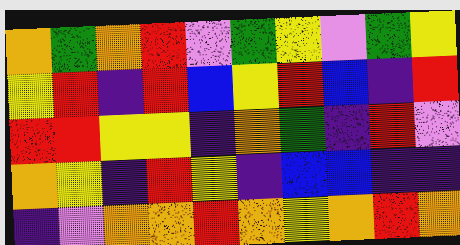[["orange", "green", "orange", "red", "violet", "green", "yellow", "violet", "green", "yellow"], ["yellow", "red", "indigo", "red", "blue", "yellow", "red", "blue", "indigo", "red"], ["red", "red", "yellow", "yellow", "indigo", "orange", "green", "indigo", "red", "violet"], ["orange", "yellow", "indigo", "red", "yellow", "indigo", "blue", "blue", "indigo", "indigo"], ["indigo", "violet", "orange", "orange", "red", "orange", "yellow", "orange", "red", "orange"]]